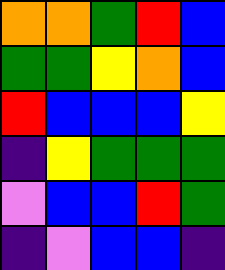[["orange", "orange", "green", "red", "blue"], ["green", "green", "yellow", "orange", "blue"], ["red", "blue", "blue", "blue", "yellow"], ["indigo", "yellow", "green", "green", "green"], ["violet", "blue", "blue", "red", "green"], ["indigo", "violet", "blue", "blue", "indigo"]]